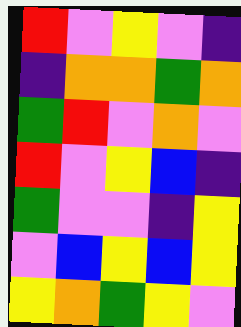[["red", "violet", "yellow", "violet", "indigo"], ["indigo", "orange", "orange", "green", "orange"], ["green", "red", "violet", "orange", "violet"], ["red", "violet", "yellow", "blue", "indigo"], ["green", "violet", "violet", "indigo", "yellow"], ["violet", "blue", "yellow", "blue", "yellow"], ["yellow", "orange", "green", "yellow", "violet"]]